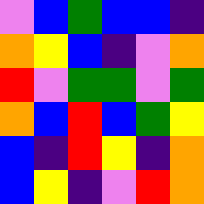[["violet", "blue", "green", "blue", "blue", "indigo"], ["orange", "yellow", "blue", "indigo", "violet", "orange"], ["red", "violet", "green", "green", "violet", "green"], ["orange", "blue", "red", "blue", "green", "yellow"], ["blue", "indigo", "red", "yellow", "indigo", "orange"], ["blue", "yellow", "indigo", "violet", "red", "orange"]]